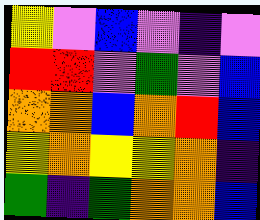[["yellow", "violet", "blue", "violet", "indigo", "violet"], ["red", "red", "violet", "green", "violet", "blue"], ["orange", "orange", "blue", "orange", "red", "blue"], ["yellow", "orange", "yellow", "yellow", "orange", "indigo"], ["green", "indigo", "green", "orange", "orange", "blue"]]